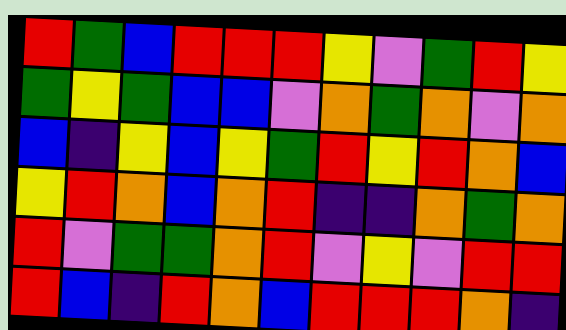[["red", "green", "blue", "red", "red", "red", "yellow", "violet", "green", "red", "yellow"], ["green", "yellow", "green", "blue", "blue", "violet", "orange", "green", "orange", "violet", "orange"], ["blue", "indigo", "yellow", "blue", "yellow", "green", "red", "yellow", "red", "orange", "blue"], ["yellow", "red", "orange", "blue", "orange", "red", "indigo", "indigo", "orange", "green", "orange"], ["red", "violet", "green", "green", "orange", "red", "violet", "yellow", "violet", "red", "red"], ["red", "blue", "indigo", "red", "orange", "blue", "red", "red", "red", "orange", "indigo"]]